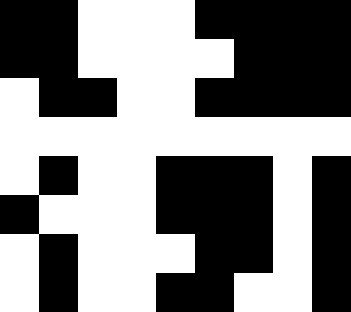[["black", "black", "white", "white", "white", "black", "black", "black", "black"], ["black", "black", "white", "white", "white", "white", "black", "black", "black"], ["white", "black", "black", "white", "white", "black", "black", "black", "black"], ["white", "white", "white", "white", "white", "white", "white", "white", "white"], ["white", "black", "white", "white", "black", "black", "black", "white", "black"], ["black", "white", "white", "white", "black", "black", "black", "white", "black"], ["white", "black", "white", "white", "white", "black", "black", "white", "black"], ["white", "black", "white", "white", "black", "black", "white", "white", "black"]]